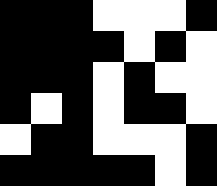[["black", "black", "black", "white", "white", "white", "black"], ["black", "black", "black", "black", "white", "black", "white"], ["black", "black", "black", "white", "black", "white", "white"], ["black", "white", "black", "white", "black", "black", "white"], ["white", "black", "black", "white", "white", "white", "black"], ["black", "black", "black", "black", "black", "white", "black"]]